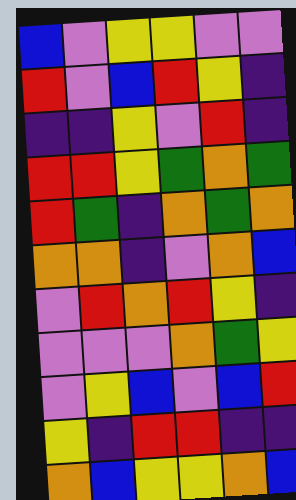[["blue", "violet", "yellow", "yellow", "violet", "violet"], ["red", "violet", "blue", "red", "yellow", "indigo"], ["indigo", "indigo", "yellow", "violet", "red", "indigo"], ["red", "red", "yellow", "green", "orange", "green"], ["red", "green", "indigo", "orange", "green", "orange"], ["orange", "orange", "indigo", "violet", "orange", "blue"], ["violet", "red", "orange", "red", "yellow", "indigo"], ["violet", "violet", "violet", "orange", "green", "yellow"], ["violet", "yellow", "blue", "violet", "blue", "red"], ["yellow", "indigo", "red", "red", "indigo", "indigo"], ["orange", "blue", "yellow", "yellow", "orange", "blue"]]